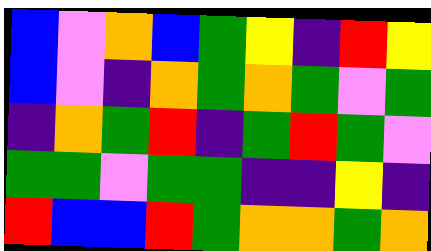[["blue", "violet", "orange", "blue", "green", "yellow", "indigo", "red", "yellow"], ["blue", "violet", "indigo", "orange", "green", "orange", "green", "violet", "green"], ["indigo", "orange", "green", "red", "indigo", "green", "red", "green", "violet"], ["green", "green", "violet", "green", "green", "indigo", "indigo", "yellow", "indigo"], ["red", "blue", "blue", "red", "green", "orange", "orange", "green", "orange"]]